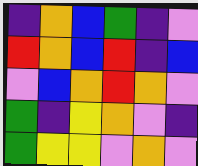[["indigo", "orange", "blue", "green", "indigo", "violet"], ["red", "orange", "blue", "red", "indigo", "blue"], ["violet", "blue", "orange", "red", "orange", "violet"], ["green", "indigo", "yellow", "orange", "violet", "indigo"], ["green", "yellow", "yellow", "violet", "orange", "violet"]]